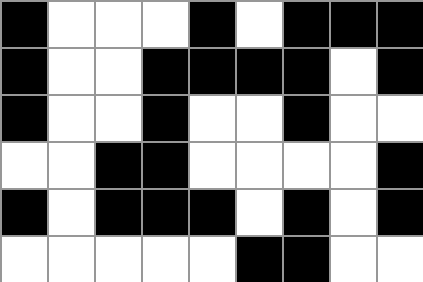[["black", "white", "white", "white", "black", "white", "black", "black", "black"], ["black", "white", "white", "black", "black", "black", "black", "white", "black"], ["black", "white", "white", "black", "white", "white", "black", "white", "white"], ["white", "white", "black", "black", "white", "white", "white", "white", "black"], ["black", "white", "black", "black", "black", "white", "black", "white", "black"], ["white", "white", "white", "white", "white", "black", "black", "white", "white"]]